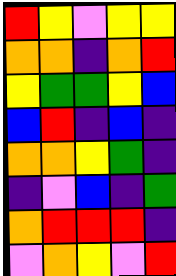[["red", "yellow", "violet", "yellow", "yellow"], ["orange", "orange", "indigo", "orange", "red"], ["yellow", "green", "green", "yellow", "blue"], ["blue", "red", "indigo", "blue", "indigo"], ["orange", "orange", "yellow", "green", "indigo"], ["indigo", "violet", "blue", "indigo", "green"], ["orange", "red", "red", "red", "indigo"], ["violet", "orange", "yellow", "violet", "red"]]